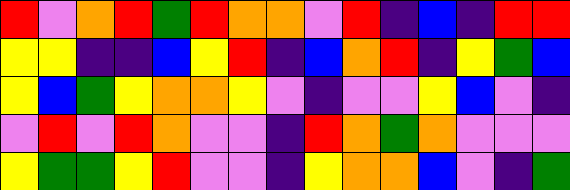[["red", "violet", "orange", "red", "green", "red", "orange", "orange", "violet", "red", "indigo", "blue", "indigo", "red", "red"], ["yellow", "yellow", "indigo", "indigo", "blue", "yellow", "red", "indigo", "blue", "orange", "red", "indigo", "yellow", "green", "blue"], ["yellow", "blue", "green", "yellow", "orange", "orange", "yellow", "violet", "indigo", "violet", "violet", "yellow", "blue", "violet", "indigo"], ["violet", "red", "violet", "red", "orange", "violet", "violet", "indigo", "red", "orange", "green", "orange", "violet", "violet", "violet"], ["yellow", "green", "green", "yellow", "red", "violet", "violet", "indigo", "yellow", "orange", "orange", "blue", "violet", "indigo", "green"]]